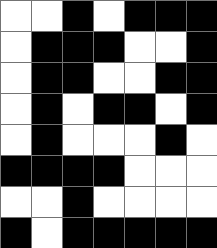[["white", "white", "black", "white", "black", "black", "black"], ["white", "black", "black", "black", "white", "white", "black"], ["white", "black", "black", "white", "white", "black", "black"], ["white", "black", "white", "black", "black", "white", "black"], ["white", "black", "white", "white", "white", "black", "white"], ["black", "black", "black", "black", "white", "white", "white"], ["white", "white", "black", "white", "white", "white", "white"], ["black", "white", "black", "black", "black", "black", "black"]]